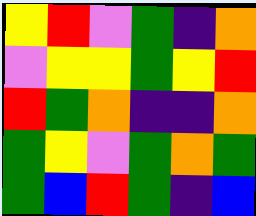[["yellow", "red", "violet", "green", "indigo", "orange"], ["violet", "yellow", "yellow", "green", "yellow", "red"], ["red", "green", "orange", "indigo", "indigo", "orange"], ["green", "yellow", "violet", "green", "orange", "green"], ["green", "blue", "red", "green", "indigo", "blue"]]